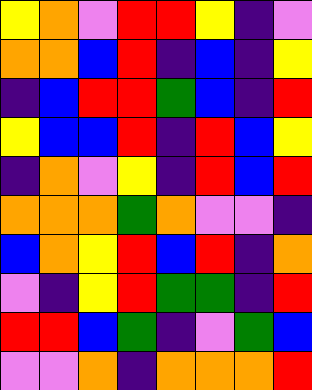[["yellow", "orange", "violet", "red", "red", "yellow", "indigo", "violet"], ["orange", "orange", "blue", "red", "indigo", "blue", "indigo", "yellow"], ["indigo", "blue", "red", "red", "green", "blue", "indigo", "red"], ["yellow", "blue", "blue", "red", "indigo", "red", "blue", "yellow"], ["indigo", "orange", "violet", "yellow", "indigo", "red", "blue", "red"], ["orange", "orange", "orange", "green", "orange", "violet", "violet", "indigo"], ["blue", "orange", "yellow", "red", "blue", "red", "indigo", "orange"], ["violet", "indigo", "yellow", "red", "green", "green", "indigo", "red"], ["red", "red", "blue", "green", "indigo", "violet", "green", "blue"], ["violet", "violet", "orange", "indigo", "orange", "orange", "orange", "red"]]